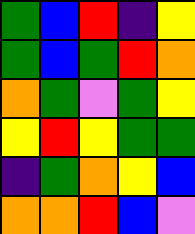[["green", "blue", "red", "indigo", "yellow"], ["green", "blue", "green", "red", "orange"], ["orange", "green", "violet", "green", "yellow"], ["yellow", "red", "yellow", "green", "green"], ["indigo", "green", "orange", "yellow", "blue"], ["orange", "orange", "red", "blue", "violet"]]